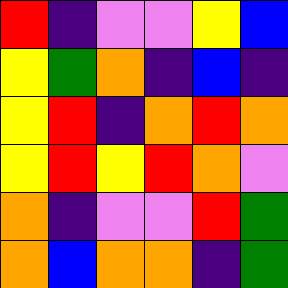[["red", "indigo", "violet", "violet", "yellow", "blue"], ["yellow", "green", "orange", "indigo", "blue", "indigo"], ["yellow", "red", "indigo", "orange", "red", "orange"], ["yellow", "red", "yellow", "red", "orange", "violet"], ["orange", "indigo", "violet", "violet", "red", "green"], ["orange", "blue", "orange", "orange", "indigo", "green"]]